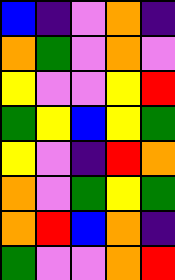[["blue", "indigo", "violet", "orange", "indigo"], ["orange", "green", "violet", "orange", "violet"], ["yellow", "violet", "violet", "yellow", "red"], ["green", "yellow", "blue", "yellow", "green"], ["yellow", "violet", "indigo", "red", "orange"], ["orange", "violet", "green", "yellow", "green"], ["orange", "red", "blue", "orange", "indigo"], ["green", "violet", "violet", "orange", "red"]]